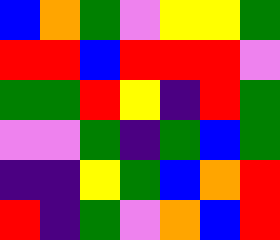[["blue", "orange", "green", "violet", "yellow", "yellow", "green"], ["red", "red", "blue", "red", "red", "red", "violet"], ["green", "green", "red", "yellow", "indigo", "red", "green"], ["violet", "violet", "green", "indigo", "green", "blue", "green"], ["indigo", "indigo", "yellow", "green", "blue", "orange", "red"], ["red", "indigo", "green", "violet", "orange", "blue", "red"]]